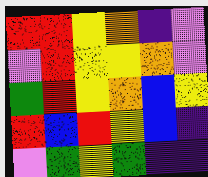[["red", "red", "yellow", "orange", "indigo", "violet"], ["violet", "red", "yellow", "yellow", "orange", "violet"], ["green", "red", "yellow", "orange", "blue", "yellow"], ["red", "blue", "red", "yellow", "blue", "indigo"], ["violet", "green", "yellow", "green", "indigo", "indigo"]]